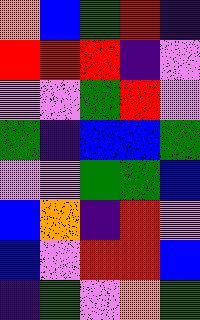[["orange", "blue", "green", "red", "indigo"], ["red", "red", "red", "indigo", "violet"], ["violet", "violet", "green", "red", "violet"], ["green", "indigo", "blue", "blue", "green"], ["violet", "violet", "green", "green", "blue"], ["blue", "orange", "indigo", "red", "violet"], ["blue", "violet", "red", "red", "blue"], ["indigo", "green", "violet", "orange", "green"]]